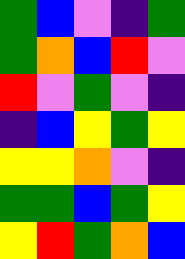[["green", "blue", "violet", "indigo", "green"], ["green", "orange", "blue", "red", "violet"], ["red", "violet", "green", "violet", "indigo"], ["indigo", "blue", "yellow", "green", "yellow"], ["yellow", "yellow", "orange", "violet", "indigo"], ["green", "green", "blue", "green", "yellow"], ["yellow", "red", "green", "orange", "blue"]]